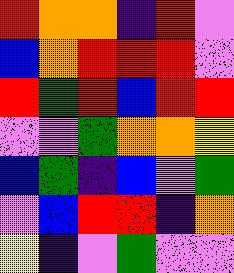[["red", "orange", "orange", "indigo", "red", "violet"], ["blue", "orange", "red", "red", "red", "violet"], ["red", "green", "red", "blue", "red", "red"], ["violet", "violet", "green", "orange", "orange", "yellow"], ["blue", "green", "indigo", "blue", "violet", "green"], ["violet", "blue", "red", "red", "indigo", "orange"], ["yellow", "indigo", "violet", "green", "violet", "violet"]]